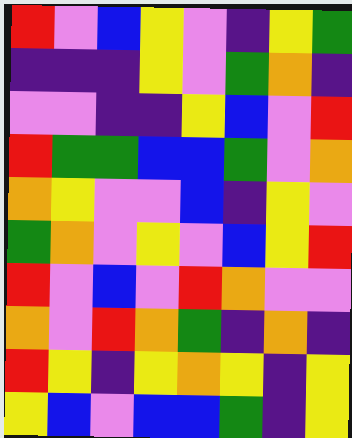[["red", "violet", "blue", "yellow", "violet", "indigo", "yellow", "green"], ["indigo", "indigo", "indigo", "yellow", "violet", "green", "orange", "indigo"], ["violet", "violet", "indigo", "indigo", "yellow", "blue", "violet", "red"], ["red", "green", "green", "blue", "blue", "green", "violet", "orange"], ["orange", "yellow", "violet", "violet", "blue", "indigo", "yellow", "violet"], ["green", "orange", "violet", "yellow", "violet", "blue", "yellow", "red"], ["red", "violet", "blue", "violet", "red", "orange", "violet", "violet"], ["orange", "violet", "red", "orange", "green", "indigo", "orange", "indigo"], ["red", "yellow", "indigo", "yellow", "orange", "yellow", "indigo", "yellow"], ["yellow", "blue", "violet", "blue", "blue", "green", "indigo", "yellow"]]